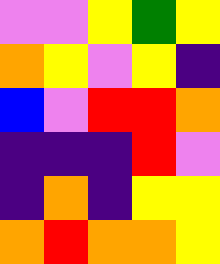[["violet", "violet", "yellow", "green", "yellow"], ["orange", "yellow", "violet", "yellow", "indigo"], ["blue", "violet", "red", "red", "orange"], ["indigo", "indigo", "indigo", "red", "violet"], ["indigo", "orange", "indigo", "yellow", "yellow"], ["orange", "red", "orange", "orange", "yellow"]]